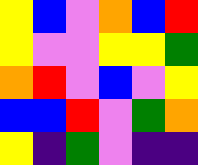[["yellow", "blue", "violet", "orange", "blue", "red"], ["yellow", "violet", "violet", "yellow", "yellow", "green"], ["orange", "red", "violet", "blue", "violet", "yellow"], ["blue", "blue", "red", "violet", "green", "orange"], ["yellow", "indigo", "green", "violet", "indigo", "indigo"]]